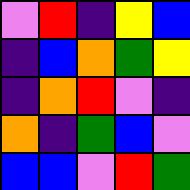[["violet", "red", "indigo", "yellow", "blue"], ["indigo", "blue", "orange", "green", "yellow"], ["indigo", "orange", "red", "violet", "indigo"], ["orange", "indigo", "green", "blue", "violet"], ["blue", "blue", "violet", "red", "green"]]